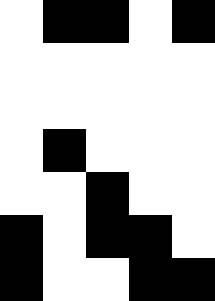[["white", "black", "black", "white", "black"], ["white", "white", "white", "white", "white"], ["white", "white", "white", "white", "white"], ["white", "black", "white", "white", "white"], ["white", "white", "black", "white", "white"], ["black", "white", "black", "black", "white"], ["black", "white", "white", "black", "black"]]